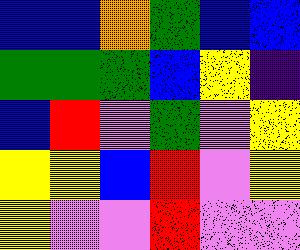[["blue", "blue", "orange", "green", "blue", "blue"], ["green", "green", "green", "blue", "yellow", "indigo"], ["blue", "red", "violet", "green", "violet", "yellow"], ["yellow", "yellow", "blue", "red", "violet", "yellow"], ["yellow", "violet", "violet", "red", "violet", "violet"]]